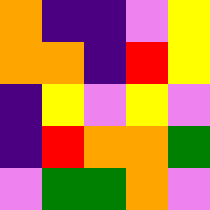[["orange", "indigo", "indigo", "violet", "yellow"], ["orange", "orange", "indigo", "red", "yellow"], ["indigo", "yellow", "violet", "yellow", "violet"], ["indigo", "red", "orange", "orange", "green"], ["violet", "green", "green", "orange", "violet"]]